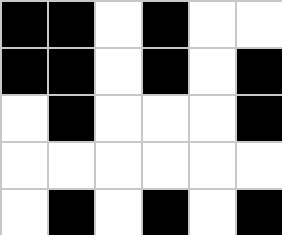[["black", "black", "white", "black", "white", "white"], ["black", "black", "white", "black", "white", "black"], ["white", "black", "white", "white", "white", "black"], ["white", "white", "white", "white", "white", "white"], ["white", "black", "white", "black", "white", "black"]]